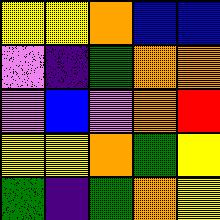[["yellow", "yellow", "orange", "blue", "blue"], ["violet", "indigo", "green", "orange", "orange"], ["violet", "blue", "violet", "orange", "red"], ["yellow", "yellow", "orange", "green", "yellow"], ["green", "indigo", "green", "orange", "yellow"]]